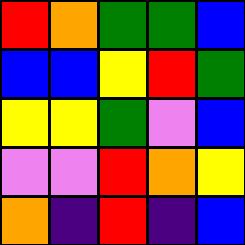[["red", "orange", "green", "green", "blue"], ["blue", "blue", "yellow", "red", "green"], ["yellow", "yellow", "green", "violet", "blue"], ["violet", "violet", "red", "orange", "yellow"], ["orange", "indigo", "red", "indigo", "blue"]]